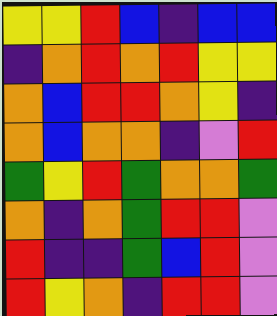[["yellow", "yellow", "red", "blue", "indigo", "blue", "blue"], ["indigo", "orange", "red", "orange", "red", "yellow", "yellow"], ["orange", "blue", "red", "red", "orange", "yellow", "indigo"], ["orange", "blue", "orange", "orange", "indigo", "violet", "red"], ["green", "yellow", "red", "green", "orange", "orange", "green"], ["orange", "indigo", "orange", "green", "red", "red", "violet"], ["red", "indigo", "indigo", "green", "blue", "red", "violet"], ["red", "yellow", "orange", "indigo", "red", "red", "violet"]]